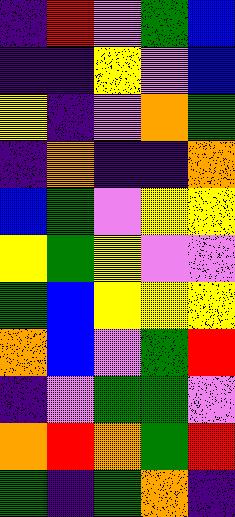[["indigo", "red", "violet", "green", "blue"], ["indigo", "indigo", "yellow", "violet", "blue"], ["yellow", "indigo", "violet", "orange", "green"], ["indigo", "orange", "indigo", "indigo", "orange"], ["blue", "green", "violet", "yellow", "yellow"], ["yellow", "green", "yellow", "violet", "violet"], ["green", "blue", "yellow", "yellow", "yellow"], ["orange", "blue", "violet", "green", "red"], ["indigo", "violet", "green", "green", "violet"], ["orange", "red", "orange", "green", "red"], ["green", "indigo", "green", "orange", "indigo"]]